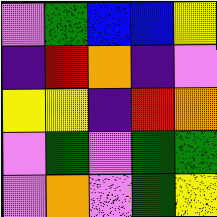[["violet", "green", "blue", "blue", "yellow"], ["indigo", "red", "orange", "indigo", "violet"], ["yellow", "yellow", "indigo", "red", "orange"], ["violet", "green", "violet", "green", "green"], ["violet", "orange", "violet", "green", "yellow"]]